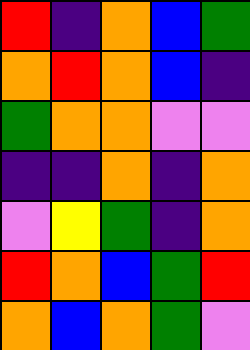[["red", "indigo", "orange", "blue", "green"], ["orange", "red", "orange", "blue", "indigo"], ["green", "orange", "orange", "violet", "violet"], ["indigo", "indigo", "orange", "indigo", "orange"], ["violet", "yellow", "green", "indigo", "orange"], ["red", "orange", "blue", "green", "red"], ["orange", "blue", "orange", "green", "violet"]]